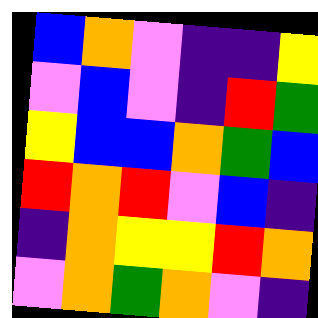[["blue", "orange", "violet", "indigo", "indigo", "yellow"], ["violet", "blue", "violet", "indigo", "red", "green"], ["yellow", "blue", "blue", "orange", "green", "blue"], ["red", "orange", "red", "violet", "blue", "indigo"], ["indigo", "orange", "yellow", "yellow", "red", "orange"], ["violet", "orange", "green", "orange", "violet", "indigo"]]